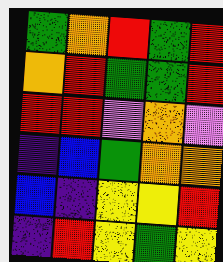[["green", "orange", "red", "green", "red"], ["orange", "red", "green", "green", "red"], ["red", "red", "violet", "orange", "violet"], ["indigo", "blue", "green", "orange", "orange"], ["blue", "indigo", "yellow", "yellow", "red"], ["indigo", "red", "yellow", "green", "yellow"]]